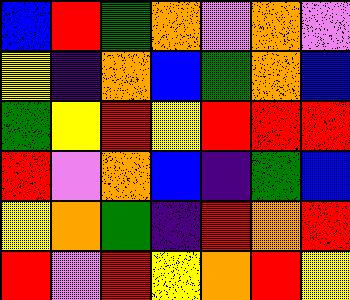[["blue", "red", "green", "orange", "violet", "orange", "violet"], ["yellow", "indigo", "orange", "blue", "green", "orange", "blue"], ["green", "yellow", "red", "yellow", "red", "red", "red"], ["red", "violet", "orange", "blue", "indigo", "green", "blue"], ["yellow", "orange", "green", "indigo", "red", "orange", "red"], ["red", "violet", "red", "yellow", "orange", "red", "yellow"]]